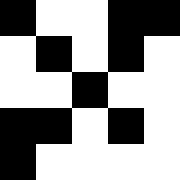[["black", "white", "white", "black", "black"], ["white", "black", "white", "black", "white"], ["white", "white", "black", "white", "white"], ["black", "black", "white", "black", "white"], ["black", "white", "white", "white", "white"]]